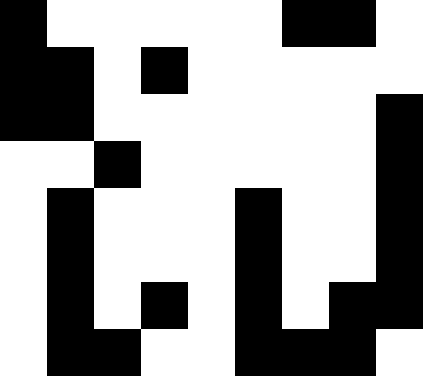[["black", "white", "white", "white", "white", "white", "black", "black", "white"], ["black", "black", "white", "black", "white", "white", "white", "white", "white"], ["black", "black", "white", "white", "white", "white", "white", "white", "black"], ["white", "white", "black", "white", "white", "white", "white", "white", "black"], ["white", "black", "white", "white", "white", "black", "white", "white", "black"], ["white", "black", "white", "white", "white", "black", "white", "white", "black"], ["white", "black", "white", "black", "white", "black", "white", "black", "black"], ["white", "black", "black", "white", "white", "black", "black", "black", "white"]]